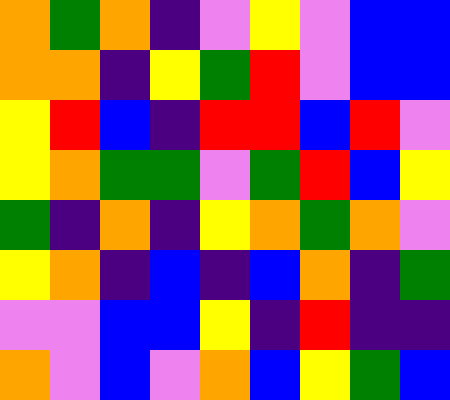[["orange", "green", "orange", "indigo", "violet", "yellow", "violet", "blue", "blue"], ["orange", "orange", "indigo", "yellow", "green", "red", "violet", "blue", "blue"], ["yellow", "red", "blue", "indigo", "red", "red", "blue", "red", "violet"], ["yellow", "orange", "green", "green", "violet", "green", "red", "blue", "yellow"], ["green", "indigo", "orange", "indigo", "yellow", "orange", "green", "orange", "violet"], ["yellow", "orange", "indigo", "blue", "indigo", "blue", "orange", "indigo", "green"], ["violet", "violet", "blue", "blue", "yellow", "indigo", "red", "indigo", "indigo"], ["orange", "violet", "blue", "violet", "orange", "blue", "yellow", "green", "blue"]]